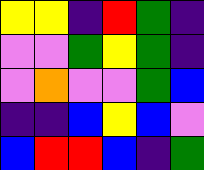[["yellow", "yellow", "indigo", "red", "green", "indigo"], ["violet", "violet", "green", "yellow", "green", "indigo"], ["violet", "orange", "violet", "violet", "green", "blue"], ["indigo", "indigo", "blue", "yellow", "blue", "violet"], ["blue", "red", "red", "blue", "indigo", "green"]]